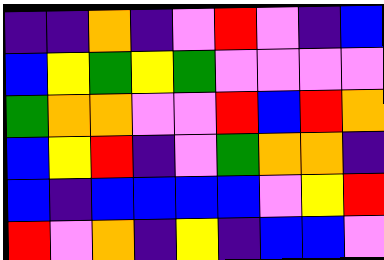[["indigo", "indigo", "orange", "indigo", "violet", "red", "violet", "indigo", "blue"], ["blue", "yellow", "green", "yellow", "green", "violet", "violet", "violet", "violet"], ["green", "orange", "orange", "violet", "violet", "red", "blue", "red", "orange"], ["blue", "yellow", "red", "indigo", "violet", "green", "orange", "orange", "indigo"], ["blue", "indigo", "blue", "blue", "blue", "blue", "violet", "yellow", "red"], ["red", "violet", "orange", "indigo", "yellow", "indigo", "blue", "blue", "violet"]]